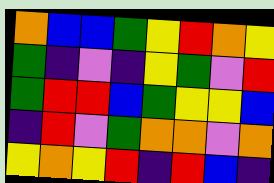[["orange", "blue", "blue", "green", "yellow", "red", "orange", "yellow"], ["green", "indigo", "violet", "indigo", "yellow", "green", "violet", "red"], ["green", "red", "red", "blue", "green", "yellow", "yellow", "blue"], ["indigo", "red", "violet", "green", "orange", "orange", "violet", "orange"], ["yellow", "orange", "yellow", "red", "indigo", "red", "blue", "indigo"]]